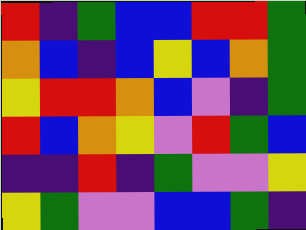[["red", "indigo", "green", "blue", "blue", "red", "red", "green"], ["orange", "blue", "indigo", "blue", "yellow", "blue", "orange", "green"], ["yellow", "red", "red", "orange", "blue", "violet", "indigo", "green"], ["red", "blue", "orange", "yellow", "violet", "red", "green", "blue"], ["indigo", "indigo", "red", "indigo", "green", "violet", "violet", "yellow"], ["yellow", "green", "violet", "violet", "blue", "blue", "green", "indigo"]]